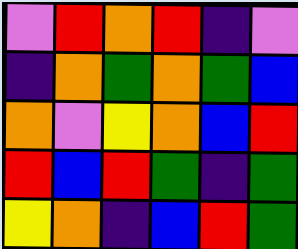[["violet", "red", "orange", "red", "indigo", "violet"], ["indigo", "orange", "green", "orange", "green", "blue"], ["orange", "violet", "yellow", "orange", "blue", "red"], ["red", "blue", "red", "green", "indigo", "green"], ["yellow", "orange", "indigo", "blue", "red", "green"]]